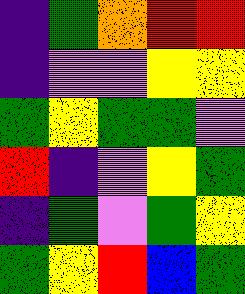[["indigo", "green", "orange", "red", "red"], ["indigo", "violet", "violet", "yellow", "yellow"], ["green", "yellow", "green", "green", "violet"], ["red", "indigo", "violet", "yellow", "green"], ["indigo", "green", "violet", "green", "yellow"], ["green", "yellow", "red", "blue", "green"]]